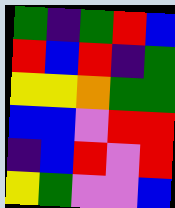[["green", "indigo", "green", "red", "blue"], ["red", "blue", "red", "indigo", "green"], ["yellow", "yellow", "orange", "green", "green"], ["blue", "blue", "violet", "red", "red"], ["indigo", "blue", "red", "violet", "red"], ["yellow", "green", "violet", "violet", "blue"]]